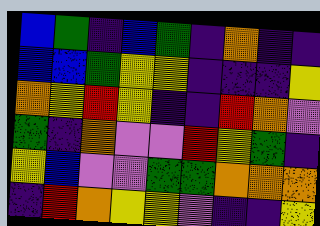[["blue", "green", "indigo", "blue", "green", "indigo", "orange", "indigo", "indigo"], ["blue", "blue", "green", "yellow", "yellow", "indigo", "indigo", "indigo", "yellow"], ["orange", "yellow", "red", "yellow", "indigo", "indigo", "red", "orange", "violet"], ["green", "indigo", "orange", "violet", "violet", "red", "yellow", "green", "indigo"], ["yellow", "blue", "violet", "violet", "green", "green", "orange", "orange", "orange"], ["indigo", "red", "orange", "yellow", "yellow", "violet", "indigo", "indigo", "yellow"]]